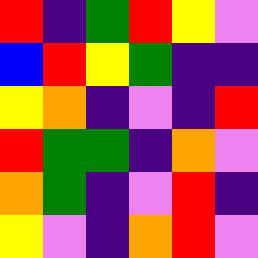[["red", "indigo", "green", "red", "yellow", "violet"], ["blue", "red", "yellow", "green", "indigo", "indigo"], ["yellow", "orange", "indigo", "violet", "indigo", "red"], ["red", "green", "green", "indigo", "orange", "violet"], ["orange", "green", "indigo", "violet", "red", "indigo"], ["yellow", "violet", "indigo", "orange", "red", "violet"]]